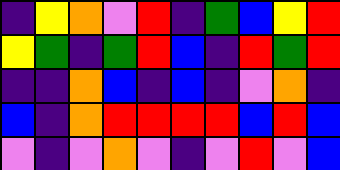[["indigo", "yellow", "orange", "violet", "red", "indigo", "green", "blue", "yellow", "red"], ["yellow", "green", "indigo", "green", "red", "blue", "indigo", "red", "green", "red"], ["indigo", "indigo", "orange", "blue", "indigo", "blue", "indigo", "violet", "orange", "indigo"], ["blue", "indigo", "orange", "red", "red", "red", "red", "blue", "red", "blue"], ["violet", "indigo", "violet", "orange", "violet", "indigo", "violet", "red", "violet", "blue"]]